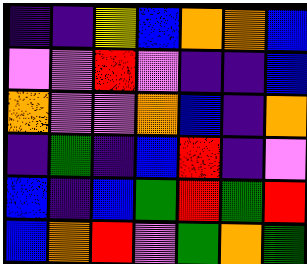[["indigo", "indigo", "yellow", "blue", "orange", "orange", "blue"], ["violet", "violet", "red", "violet", "indigo", "indigo", "blue"], ["orange", "violet", "violet", "orange", "blue", "indigo", "orange"], ["indigo", "green", "indigo", "blue", "red", "indigo", "violet"], ["blue", "indigo", "blue", "green", "red", "green", "red"], ["blue", "orange", "red", "violet", "green", "orange", "green"]]